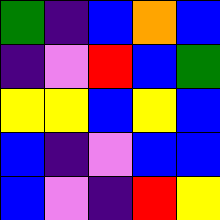[["green", "indigo", "blue", "orange", "blue"], ["indigo", "violet", "red", "blue", "green"], ["yellow", "yellow", "blue", "yellow", "blue"], ["blue", "indigo", "violet", "blue", "blue"], ["blue", "violet", "indigo", "red", "yellow"]]